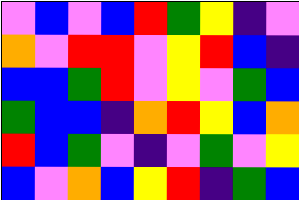[["violet", "blue", "violet", "blue", "red", "green", "yellow", "indigo", "violet"], ["orange", "violet", "red", "red", "violet", "yellow", "red", "blue", "indigo"], ["blue", "blue", "green", "red", "violet", "yellow", "violet", "green", "blue"], ["green", "blue", "blue", "indigo", "orange", "red", "yellow", "blue", "orange"], ["red", "blue", "green", "violet", "indigo", "violet", "green", "violet", "yellow"], ["blue", "violet", "orange", "blue", "yellow", "red", "indigo", "green", "blue"]]